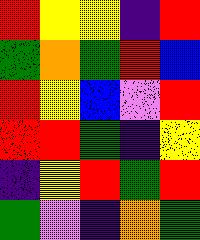[["red", "yellow", "yellow", "indigo", "red"], ["green", "orange", "green", "red", "blue"], ["red", "yellow", "blue", "violet", "red"], ["red", "red", "green", "indigo", "yellow"], ["indigo", "yellow", "red", "green", "red"], ["green", "violet", "indigo", "orange", "green"]]